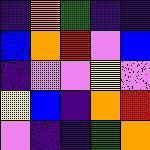[["indigo", "orange", "green", "indigo", "indigo"], ["blue", "orange", "red", "violet", "blue"], ["indigo", "violet", "violet", "yellow", "violet"], ["yellow", "blue", "indigo", "orange", "red"], ["violet", "indigo", "indigo", "green", "orange"]]